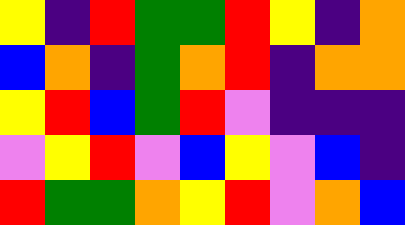[["yellow", "indigo", "red", "green", "green", "red", "yellow", "indigo", "orange"], ["blue", "orange", "indigo", "green", "orange", "red", "indigo", "orange", "orange"], ["yellow", "red", "blue", "green", "red", "violet", "indigo", "indigo", "indigo"], ["violet", "yellow", "red", "violet", "blue", "yellow", "violet", "blue", "indigo"], ["red", "green", "green", "orange", "yellow", "red", "violet", "orange", "blue"]]